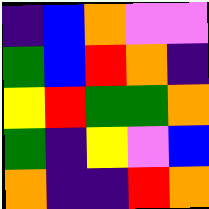[["indigo", "blue", "orange", "violet", "violet"], ["green", "blue", "red", "orange", "indigo"], ["yellow", "red", "green", "green", "orange"], ["green", "indigo", "yellow", "violet", "blue"], ["orange", "indigo", "indigo", "red", "orange"]]